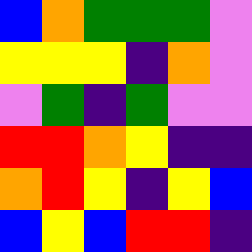[["blue", "orange", "green", "green", "green", "violet"], ["yellow", "yellow", "yellow", "indigo", "orange", "violet"], ["violet", "green", "indigo", "green", "violet", "violet"], ["red", "red", "orange", "yellow", "indigo", "indigo"], ["orange", "red", "yellow", "indigo", "yellow", "blue"], ["blue", "yellow", "blue", "red", "red", "indigo"]]